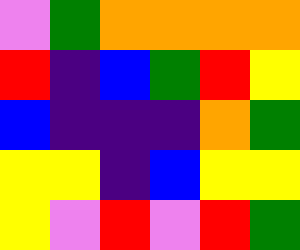[["violet", "green", "orange", "orange", "orange", "orange"], ["red", "indigo", "blue", "green", "red", "yellow"], ["blue", "indigo", "indigo", "indigo", "orange", "green"], ["yellow", "yellow", "indigo", "blue", "yellow", "yellow"], ["yellow", "violet", "red", "violet", "red", "green"]]